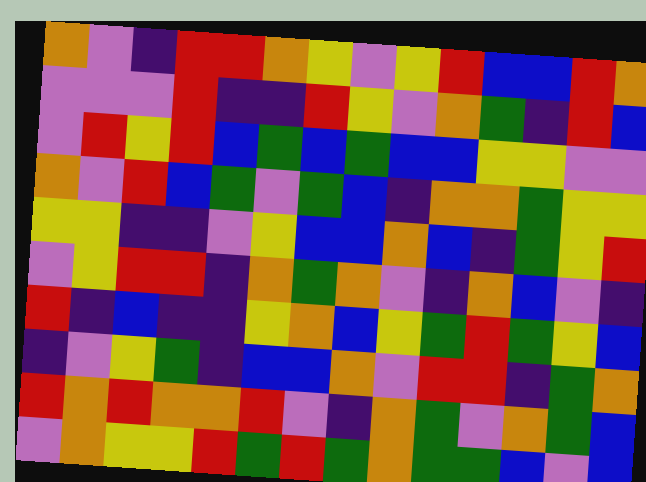[["orange", "violet", "indigo", "red", "red", "orange", "yellow", "violet", "yellow", "red", "blue", "blue", "red", "orange"], ["violet", "violet", "violet", "red", "indigo", "indigo", "red", "yellow", "violet", "orange", "green", "indigo", "red", "blue"], ["violet", "red", "yellow", "red", "blue", "green", "blue", "green", "blue", "blue", "yellow", "yellow", "violet", "violet"], ["orange", "violet", "red", "blue", "green", "violet", "green", "blue", "indigo", "orange", "orange", "green", "yellow", "yellow"], ["yellow", "yellow", "indigo", "indigo", "violet", "yellow", "blue", "blue", "orange", "blue", "indigo", "green", "yellow", "red"], ["violet", "yellow", "red", "red", "indigo", "orange", "green", "orange", "violet", "indigo", "orange", "blue", "violet", "indigo"], ["red", "indigo", "blue", "indigo", "indigo", "yellow", "orange", "blue", "yellow", "green", "red", "green", "yellow", "blue"], ["indigo", "violet", "yellow", "green", "indigo", "blue", "blue", "orange", "violet", "red", "red", "indigo", "green", "orange"], ["red", "orange", "red", "orange", "orange", "red", "violet", "indigo", "orange", "green", "violet", "orange", "green", "blue"], ["violet", "orange", "yellow", "yellow", "red", "green", "red", "green", "orange", "green", "green", "blue", "violet", "blue"]]